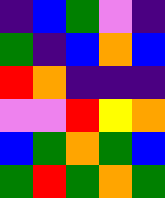[["indigo", "blue", "green", "violet", "indigo"], ["green", "indigo", "blue", "orange", "blue"], ["red", "orange", "indigo", "indigo", "indigo"], ["violet", "violet", "red", "yellow", "orange"], ["blue", "green", "orange", "green", "blue"], ["green", "red", "green", "orange", "green"]]